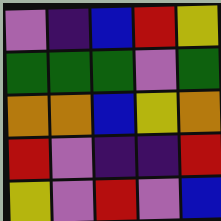[["violet", "indigo", "blue", "red", "yellow"], ["green", "green", "green", "violet", "green"], ["orange", "orange", "blue", "yellow", "orange"], ["red", "violet", "indigo", "indigo", "red"], ["yellow", "violet", "red", "violet", "blue"]]